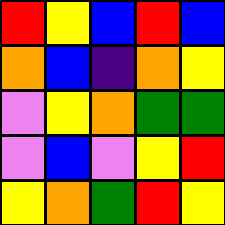[["red", "yellow", "blue", "red", "blue"], ["orange", "blue", "indigo", "orange", "yellow"], ["violet", "yellow", "orange", "green", "green"], ["violet", "blue", "violet", "yellow", "red"], ["yellow", "orange", "green", "red", "yellow"]]